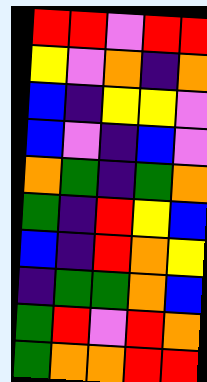[["red", "red", "violet", "red", "red"], ["yellow", "violet", "orange", "indigo", "orange"], ["blue", "indigo", "yellow", "yellow", "violet"], ["blue", "violet", "indigo", "blue", "violet"], ["orange", "green", "indigo", "green", "orange"], ["green", "indigo", "red", "yellow", "blue"], ["blue", "indigo", "red", "orange", "yellow"], ["indigo", "green", "green", "orange", "blue"], ["green", "red", "violet", "red", "orange"], ["green", "orange", "orange", "red", "red"]]